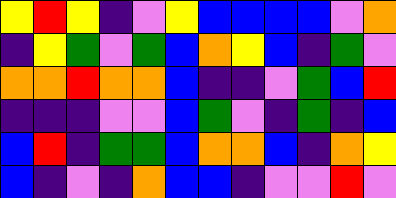[["yellow", "red", "yellow", "indigo", "violet", "yellow", "blue", "blue", "blue", "blue", "violet", "orange"], ["indigo", "yellow", "green", "violet", "green", "blue", "orange", "yellow", "blue", "indigo", "green", "violet"], ["orange", "orange", "red", "orange", "orange", "blue", "indigo", "indigo", "violet", "green", "blue", "red"], ["indigo", "indigo", "indigo", "violet", "violet", "blue", "green", "violet", "indigo", "green", "indigo", "blue"], ["blue", "red", "indigo", "green", "green", "blue", "orange", "orange", "blue", "indigo", "orange", "yellow"], ["blue", "indigo", "violet", "indigo", "orange", "blue", "blue", "indigo", "violet", "violet", "red", "violet"]]